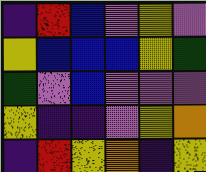[["indigo", "red", "blue", "violet", "yellow", "violet"], ["yellow", "blue", "blue", "blue", "yellow", "green"], ["green", "violet", "blue", "violet", "violet", "violet"], ["yellow", "indigo", "indigo", "violet", "yellow", "orange"], ["indigo", "red", "yellow", "orange", "indigo", "yellow"]]